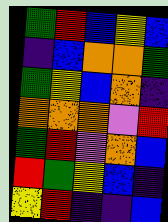[["green", "red", "blue", "yellow", "blue"], ["indigo", "blue", "orange", "orange", "green"], ["green", "yellow", "blue", "orange", "indigo"], ["orange", "orange", "orange", "violet", "red"], ["green", "red", "violet", "orange", "blue"], ["red", "green", "yellow", "blue", "indigo"], ["yellow", "red", "indigo", "indigo", "blue"]]